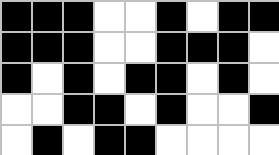[["black", "black", "black", "white", "white", "black", "white", "black", "black"], ["black", "black", "black", "white", "white", "black", "black", "black", "white"], ["black", "white", "black", "white", "black", "black", "white", "black", "white"], ["white", "white", "black", "black", "white", "black", "white", "white", "black"], ["white", "black", "white", "black", "black", "white", "white", "white", "white"]]